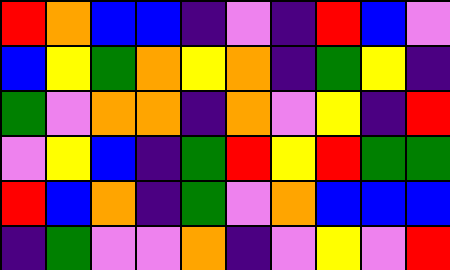[["red", "orange", "blue", "blue", "indigo", "violet", "indigo", "red", "blue", "violet"], ["blue", "yellow", "green", "orange", "yellow", "orange", "indigo", "green", "yellow", "indigo"], ["green", "violet", "orange", "orange", "indigo", "orange", "violet", "yellow", "indigo", "red"], ["violet", "yellow", "blue", "indigo", "green", "red", "yellow", "red", "green", "green"], ["red", "blue", "orange", "indigo", "green", "violet", "orange", "blue", "blue", "blue"], ["indigo", "green", "violet", "violet", "orange", "indigo", "violet", "yellow", "violet", "red"]]